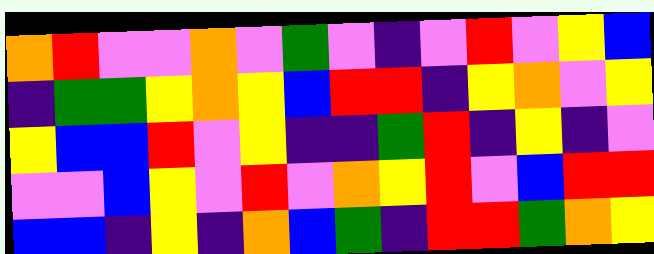[["orange", "red", "violet", "violet", "orange", "violet", "green", "violet", "indigo", "violet", "red", "violet", "yellow", "blue"], ["indigo", "green", "green", "yellow", "orange", "yellow", "blue", "red", "red", "indigo", "yellow", "orange", "violet", "yellow"], ["yellow", "blue", "blue", "red", "violet", "yellow", "indigo", "indigo", "green", "red", "indigo", "yellow", "indigo", "violet"], ["violet", "violet", "blue", "yellow", "violet", "red", "violet", "orange", "yellow", "red", "violet", "blue", "red", "red"], ["blue", "blue", "indigo", "yellow", "indigo", "orange", "blue", "green", "indigo", "red", "red", "green", "orange", "yellow"]]